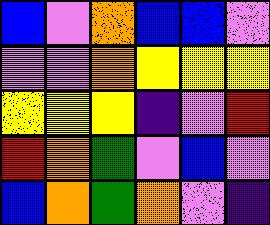[["blue", "violet", "orange", "blue", "blue", "violet"], ["violet", "violet", "orange", "yellow", "yellow", "yellow"], ["yellow", "yellow", "yellow", "indigo", "violet", "red"], ["red", "orange", "green", "violet", "blue", "violet"], ["blue", "orange", "green", "orange", "violet", "indigo"]]